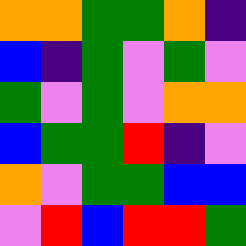[["orange", "orange", "green", "green", "orange", "indigo"], ["blue", "indigo", "green", "violet", "green", "violet"], ["green", "violet", "green", "violet", "orange", "orange"], ["blue", "green", "green", "red", "indigo", "violet"], ["orange", "violet", "green", "green", "blue", "blue"], ["violet", "red", "blue", "red", "red", "green"]]